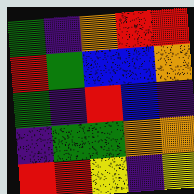[["green", "indigo", "orange", "red", "red"], ["red", "green", "blue", "blue", "orange"], ["green", "indigo", "red", "blue", "indigo"], ["indigo", "green", "green", "orange", "orange"], ["red", "red", "yellow", "indigo", "yellow"]]